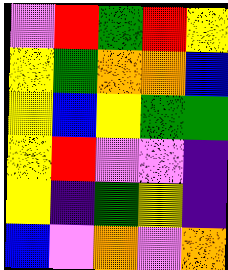[["violet", "red", "green", "red", "yellow"], ["yellow", "green", "orange", "orange", "blue"], ["yellow", "blue", "yellow", "green", "green"], ["yellow", "red", "violet", "violet", "indigo"], ["yellow", "indigo", "green", "yellow", "indigo"], ["blue", "violet", "orange", "violet", "orange"]]